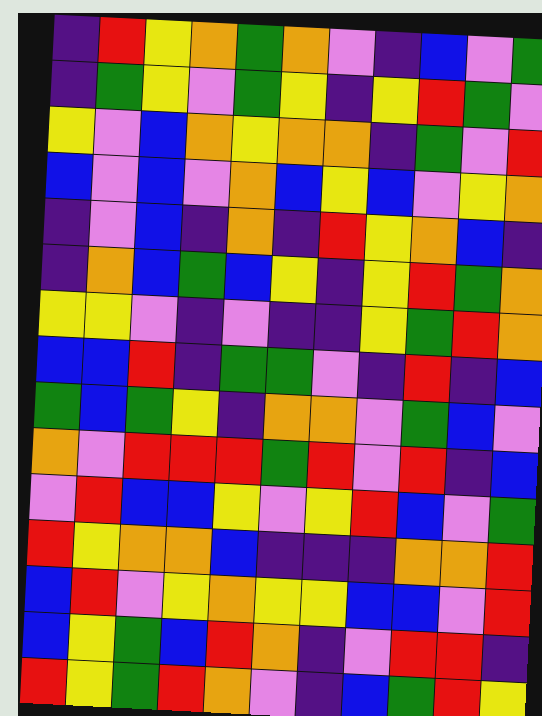[["indigo", "red", "yellow", "orange", "green", "orange", "violet", "indigo", "blue", "violet", "green"], ["indigo", "green", "yellow", "violet", "green", "yellow", "indigo", "yellow", "red", "green", "violet"], ["yellow", "violet", "blue", "orange", "yellow", "orange", "orange", "indigo", "green", "violet", "red"], ["blue", "violet", "blue", "violet", "orange", "blue", "yellow", "blue", "violet", "yellow", "orange"], ["indigo", "violet", "blue", "indigo", "orange", "indigo", "red", "yellow", "orange", "blue", "indigo"], ["indigo", "orange", "blue", "green", "blue", "yellow", "indigo", "yellow", "red", "green", "orange"], ["yellow", "yellow", "violet", "indigo", "violet", "indigo", "indigo", "yellow", "green", "red", "orange"], ["blue", "blue", "red", "indigo", "green", "green", "violet", "indigo", "red", "indigo", "blue"], ["green", "blue", "green", "yellow", "indigo", "orange", "orange", "violet", "green", "blue", "violet"], ["orange", "violet", "red", "red", "red", "green", "red", "violet", "red", "indigo", "blue"], ["violet", "red", "blue", "blue", "yellow", "violet", "yellow", "red", "blue", "violet", "green"], ["red", "yellow", "orange", "orange", "blue", "indigo", "indigo", "indigo", "orange", "orange", "red"], ["blue", "red", "violet", "yellow", "orange", "yellow", "yellow", "blue", "blue", "violet", "red"], ["blue", "yellow", "green", "blue", "red", "orange", "indigo", "violet", "red", "red", "indigo"], ["red", "yellow", "green", "red", "orange", "violet", "indigo", "blue", "green", "red", "yellow"]]